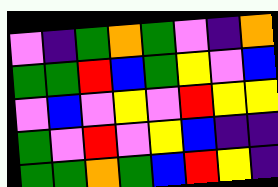[["violet", "indigo", "green", "orange", "green", "violet", "indigo", "orange"], ["green", "green", "red", "blue", "green", "yellow", "violet", "blue"], ["violet", "blue", "violet", "yellow", "violet", "red", "yellow", "yellow"], ["green", "violet", "red", "violet", "yellow", "blue", "indigo", "indigo"], ["green", "green", "orange", "green", "blue", "red", "yellow", "indigo"]]